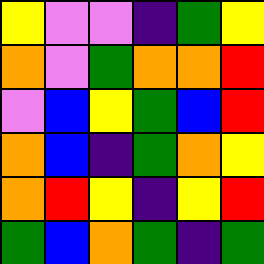[["yellow", "violet", "violet", "indigo", "green", "yellow"], ["orange", "violet", "green", "orange", "orange", "red"], ["violet", "blue", "yellow", "green", "blue", "red"], ["orange", "blue", "indigo", "green", "orange", "yellow"], ["orange", "red", "yellow", "indigo", "yellow", "red"], ["green", "blue", "orange", "green", "indigo", "green"]]